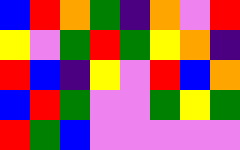[["blue", "red", "orange", "green", "indigo", "orange", "violet", "red"], ["yellow", "violet", "green", "red", "green", "yellow", "orange", "indigo"], ["red", "blue", "indigo", "yellow", "violet", "red", "blue", "orange"], ["blue", "red", "green", "violet", "violet", "green", "yellow", "green"], ["red", "green", "blue", "violet", "violet", "violet", "violet", "violet"]]